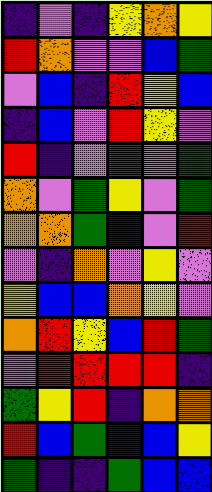[["indigo", "violet", "indigo", "yellow", "orange", "yellow"], ["red", "orange", "violet", "violet", "blue", "green"], ["violet", "blue", "indigo", "red", "yellow", "blue"], ["indigo", "blue", "violet", "red", "yellow", "violet"], ["red", "indigo", "violet", "green", "violet", "green"], ["orange", "violet", "green", "yellow", "violet", "green"], ["orange", "orange", "green", "blue", "violet", "red"], ["violet", "indigo", "orange", "violet", "yellow", "violet"], ["yellow", "blue", "blue", "orange", "yellow", "violet"], ["orange", "red", "yellow", "blue", "red", "green"], ["violet", "red", "red", "red", "red", "indigo"], ["green", "yellow", "red", "indigo", "orange", "orange"], ["red", "blue", "green", "blue", "blue", "yellow"], ["green", "indigo", "indigo", "green", "blue", "blue"]]